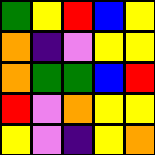[["green", "yellow", "red", "blue", "yellow"], ["orange", "indigo", "violet", "yellow", "yellow"], ["orange", "green", "green", "blue", "red"], ["red", "violet", "orange", "yellow", "yellow"], ["yellow", "violet", "indigo", "yellow", "orange"]]